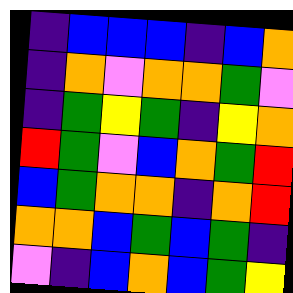[["indigo", "blue", "blue", "blue", "indigo", "blue", "orange"], ["indigo", "orange", "violet", "orange", "orange", "green", "violet"], ["indigo", "green", "yellow", "green", "indigo", "yellow", "orange"], ["red", "green", "violet", "blue", "orange", "green", "red"], ["blue", "green", "orange", "orange", "indigo", "orange", "red"], ["orange", "orange", "blue", "green", "blue", "green", "indigo"], ["violet", "indigo", "blue", "orange", "blue", "green", "yellow"]]